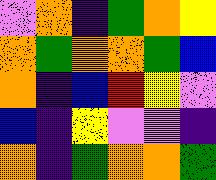[["violet", "orange", "indigo", "green", "orange", "yellow"], ["orange", "green", "orange", "orange", "green", "blue"], ["orange", "indigo", "blue", "red", "yellow", "violet"], ["blue", "indigo", "yellow", "violet", "violet", "indigo"], ["orange", "indigo", "green", "orange", "orange", "green"]]